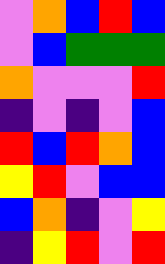[["violet", "orange", "blue", "red", "blue"], ["violet", "blue", "green", "green", "green"], ["orange", "violet", "violet", "violet", "red"], ["indigo", "violet", "indigo", "violet", "blue"], ["red", "blue", "red", "orange", "blue"], ["yellow", "red", "violet", "blue", "blue"], ["blue", "orange", "indigo", "violet", "yellow"], ["indigo", "yellow", "red", "violet", "red"]]